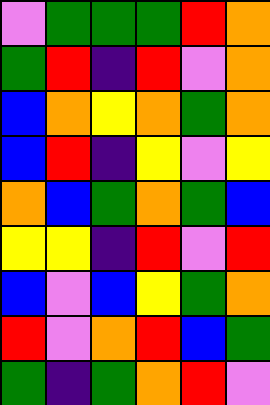[["violet", "green", "green", "green", "red", "orange"], ["green", "red", "indigo", "red", "violet", "orange"], ["blue", "orange", "yellow", "orange", "green", "orange"], ["blue", "red", "indigo", "yellow", "violet", "yellow"], ["orange", "blue", "green", "orange", "green", "blue"], ["yellow", "yellow", "indigo", "red", "violet", "red"], ["blue", "violet", "blue", "yellow", "green", "orange"], ["red", "violet", "orange", "red", "blue", "green"], ["green", "indigo", "green", "orange", "red", "violet"]]